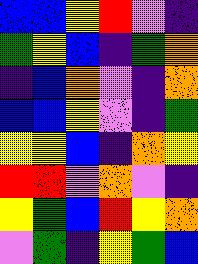[["blue", "blue", "yellow", "red", "violet", "indigo"], ["green", "yellow", "blue", "indigo", "green", "orange"], ["indigo", "blue", "orange", "violet", "indigo", "orange"], ["blue", "blue", "yellow", "violet", "indigo", "green"], ["yellow", "yellow", "blue", "indigo", "orange", "yellow"], ["red", "red", "violet", "orange", "violet", "indigo"], ["yellow", "green", "blue", "red", "yellow", "orange"], ["violet", "green", "indigo", "yellow", "green", "blue"]]